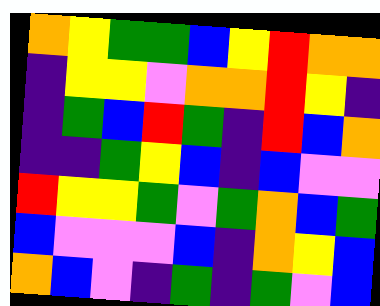[["orange", "yellow", "green", "green", "blue", "yellow", "red", "orange", "orange"], ["indigo", "yellow", "yellow", "violet", "orange", "orange", "red", "yellow", "indigo"], ["indigo", "green", "blue", "red", "green", "indigo", "red", "blue", "orange"], ["indigo", "indigo", "green", "yellow", "blue", "indigo", "blue", "violet", "violet"], ["red", "yellow", "yellow", "green", "violet", "green", "orange", "blue", "green"], ["blue", "violet", "violet", "violet", "blue", "indigo", "orange", "yellow", "blue"], ["orange", "blue", "violet", "indigo", "green", "indigo", "green", "violet", "blue"]]